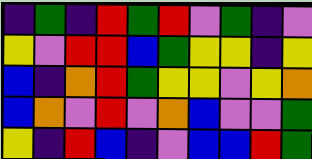[["indigo", "green", "indigo", "red", "green", "red", "violet", "green", "indigo", "violet"], ["yellow", "violet", "red", "red", "blue", "green", "yellow", "yellow", "indigo", "yellow"], ["blue", "indigo", "orange", "red", "green", "yellow", "yellow", "violet", "yellow", "orange"], ["blue", "orange", "violet", "red", "violet", "orange", "blue", "violet", "violet", "green"], ["yellow", "indigo", "red", "blue", "indigo", "violet", "blue", "blue", "red", "green"]]